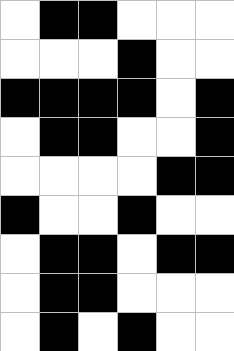[["white", "black", "black", "white", "white", "white"], ["white", "white", "white", "black", "white", "white"], ["black", "black", "black", "black", "white", "black"], ["white", "black", "black", "white", "white", "black"], ["white", "white", "white", "white", "black", "black"], ["black", "white", "white", "black", "white", "white"], ["white", "black", "black", "white", "black", "black"], ["white", "black", "black", "white", "white", "white"], ["white", "black", "white", "black", "white", "white"]]